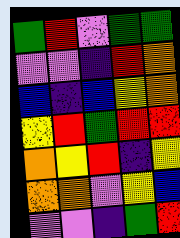[["green", "red", "violet", "green", "green"], ["violet", "violet", "indigo", "red", "orange"], ["blue", "indigo", "blue", "yellow", "orange"], ["yellow", "red", "green", "red", "red"], ["orange", "yellow", "red", "indigo", "yellow"], ["orange", "orange", "violet", "yellow", "blue"], ["violet", "violet", "indigo", "green", "red"]]